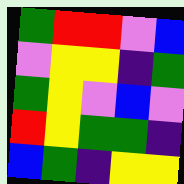[["green", "red", "red", "violet", "blue"], ["violet", "yellow", "yellow", "indigo", "green"], ["green", "yellow", "violet", "blue", "violet"], ["red", "yellow", "green", "green", "indigo"], ["blue", "green", "indigo", "yellow", "yellow"]]